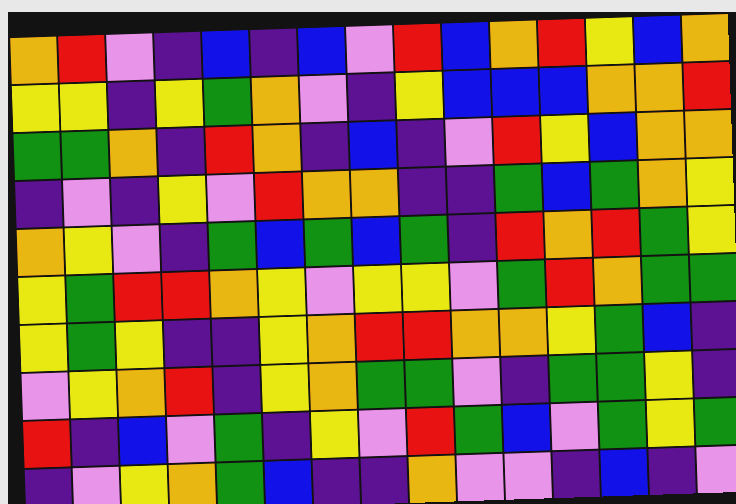[["orange", "red", "violet", "indigo", "blue", "indigo", "blue", "violet", "red", "blue", "orange", "red", "yellow", "blue", "orange"], ["yellow", "yellow", "indigo", "yellow", "green", "orange", "violet", "indigo", "yellow", "blue", "blue", "blue", "orange", "orange", "red"], ["green", "green", "orange", "indigo", "red", "orange", "indigo", "blue", "indigo", "violet", "red", "yellow", "blue", "orange", "orange"], ["indigo", "violet", "indigo", "yellow", "violet", "red", "orange", "orange", "indigo", "indigo", "green", "blue", "green", "orange", "yellow"], ["orange", "yellow", "violet", "indigo", "green", "blue", "green", "blue", "green", "indigo", "red", "orange", "red", "green", "yellow"], ["yellow", "green", "red", "red", "orange", "yellow", "violet", "yellow", "yellow", "violet", "green", "red", "orange", "green", "green"], ["yellow", "green", "yellow", "indigo", "indigo", "yellow", "orange", "red", "red", "orange", "orange", "yellow", "green", "blue", "indigo"], ["violet", "yellow", "orange", "red", "indigo", "yellow", "orange", "green", "green", "violet", "indigo", "green", "green", "yellow", "indigo"], ["red", "indigo", "blue", "violet", "green", "indigo", "yellow", "violet", "red", "green", "blue", "violet", "green", "yellow", "green"], ["indigo", "violet", "yellow", "orange", "green", "blue", "indigo", "indigo", "orange", "violet", "violet", "indigo", "blue", "indigo", "violet"]]